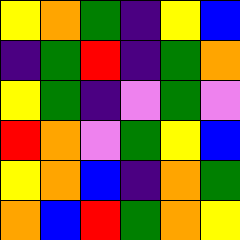[["yellow", "orange", "green", "indigo", "yellow", "blue"], ["indigo", "green", "red", "indigo", "green", "orange"], ["yellow", "green", "indigo", "violet", "green", "violet"], ["red", "orange", "violet", "green", "yellow", "blue"], ["yellow", "orange", "blue", "indigo", "orange", "green"], ["orange", "blue", "red", "green", "orange", "yellow"]]